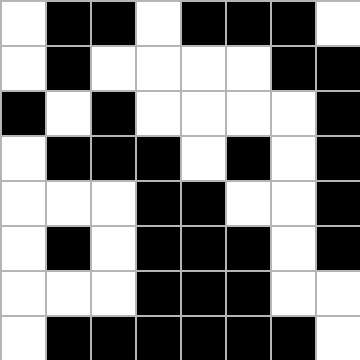[["white", "black", "black", "white", "black", "black", "black", "white"], ["white", "black", "white", "white", "white", "white", "black", "black"], ["black", "white", "black", "white", "white", "white", "white", "black"], ["white", "black", "black", "black", "white", "black", "white", "black"], ["white", "white", "white", "black", "black", "white", "white", "black"], ["white", "black", "white", "black", "black", "black", "white", "black"], ["white", "white", "white", "black", "black", "black", "white", "white"], ["white", "black", "black", "black", "black", "black", "black", "white"]]